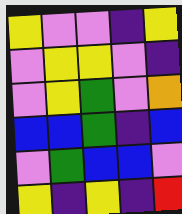[["yellow", "violet", "violet", "indigo", "yellow"], ["violet", "yellow", "yellow", "violet", "indigo"], ["violet", "yellow", "green", "violet", "orange"], ["blue", "blue", "green", "indigo", "blue"], ["violet", "green", "blue", "blue", "violet"], ["yellow", "indigo", "yellow", "indigo", "red"]]